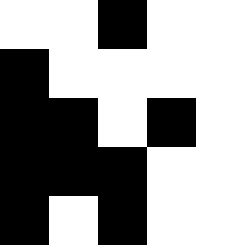[["white", "white", "black", "white", "white"], ["black", "white", "white", "white", "white"], ["black", "black", "white", "black", "white"], ["black", "black", "black", "white", "white"], ["black", "white", "black", "white", "white"]]